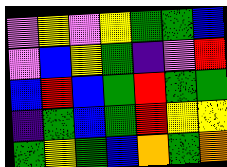[["violet", "yellow", "violet", "yellow", "green", "green", "blue"], ["violet", "blue", "yellow", "green", "indigo", "violet", "red"], ["blue", "red", "blue", "green", "red", "green", "green"], ["indigo", "green", "blue", "green", "red", "yellow", "yellow"], ["green", "yellow", "green", "blue", "orange", "green", "orange"]]